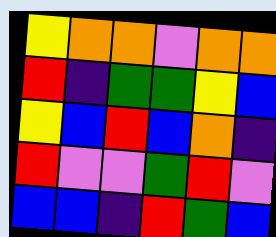[["yellow", "orange", "orange", "violet", "orange", "orange"], ["red", "indigo", "green", "green", "yellow", "blue"], ["yellow", "blue", "red", "blue", "orange", "indigo"], ["red", "violet", "violet", "green", "red", "violet"], ["blue", "blue", "indigo", "red", "green", "blue"]]